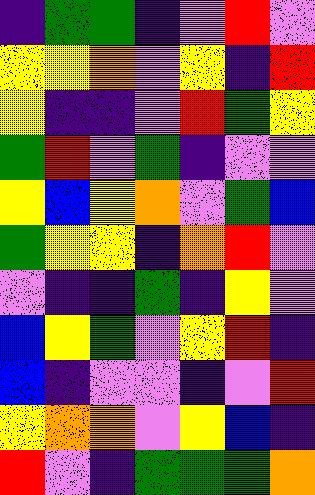[["indigo", "green", "green", "indigo", "violet", "red", "violet"], ["yellow", "yellow", "orange", "violet", "yellow", "indigo", "red"], ["yellow", "indigo", "indigo", "violet", "red", "green", "yellow"], ["green", "red", "violet", "green", "indigo", "violet", "violet"], ["yellow", "blue", "yellow", "orange", "violet", "green", "blue"], ["green", "yellow", "yellow", "indigo", "orange", "red", "violet"], ["violet", "indigo", "indigo", "green", "indigo", "yellow", "violet"], ["blue", "yellow", "green", "violet", "yellow", "red", "indigo"], ["blue", "indigo", "violet", "violet", "indigo", "violet", "red"], ["yellow", "orange", "orange", "violet", "yellow", "blue", "indigo"], ["red", "violet", "indigo", "green", "green", "green", "orange"]]